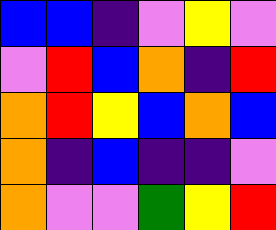[["blue", "blue", "indigo", "violet", "yellow", "violet"], ["violet", "red", "blue", "orange", "indigo", "red"], ["orange", "red", "yellow", "blue", "orange", "blue"], ["orange", "indigo", "blue", "indigo", "indigo", "violet"], ["orange", "violet", "violet", "green", "yellow", "red"]]